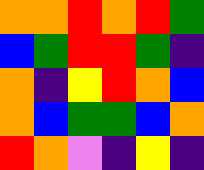[["orange", "orange", "red", "orange", "red", "green"], ["blue", "green", "red", "red", "green", "indigo"], ["orange", "indigo", "yellow", "red", "orange", "blue"], ["orange", "blue", "green", "green", "blue", "orange"], ["red", "orange", "violet", "indigo", "yellow", "indigo"]]